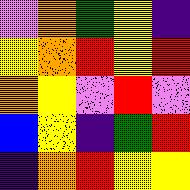[["violet", "orange", "green", "yellow", "indigo"], ["yellow", "orange", "red", "yellow", "red"], ["orange", "yellow", "violet", "red", "violet"], ["blue", "yellow", "indigo", "green", "red"], ["indigo", "orange", "red", "yellow", "yellow"]]